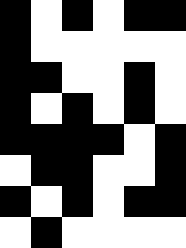[["black", "white", "black", "white", "black", "black"], ["black", "white", "white", "white", "white", "white"], ["black", "black", "white", "white", "black", "white"], ["black", "white", "black", "white", "black", "white"], ["black", "black", "black", "black", "white", "black"], ["white", "black", "black", "white", "white", "black"], ["black", "white", "black", "white", "black", "black"], ["white", "black", "white", "white", "white", "white"]]